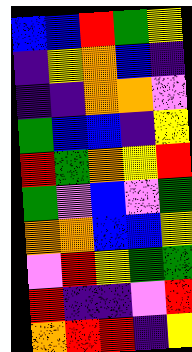[["blue", "blue", "red", "green", "yellow"], ["indigo", "yellow", "orange", "blue", "indigo"], ["indigo", "indigo", "orange", "orange", "violet"], ["green", "blue", "blue", "indigo", "yellow"], ["red", "green", "orange", "yellow", "red"], ["green", "violet", "blue", "violet", "green"], ["orange", "orange", "blue", "blue", "yellow"], ["violet", "red", "yellow", "green", "green"], ["red", "indigo", "indigo", "violet", "red"], ["orange", "red", "red", "indigo", "yellow"]]